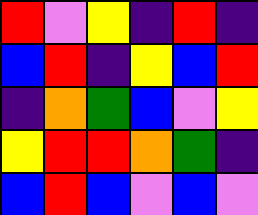[["red", "violet", "yellow", "indigo", "red", "indigo"], ["blue", "red", "indigo", "yellow", "blue", "red"], ["indigo", "orange", "green", "blue", "violet", "yellow"], ["yellow", "red", "red", "orange", "green", "indigo"], ["blue", "red", "blue", "violet", "blue", "violet"]]